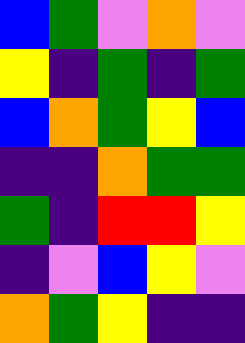[["blue", "green", "violet", "orange", "violet"], ["yellow", "indigo", "green", "indigo", "green"], ["blue", "orange", "green", "yellow", "blue"], ["indigo", "indigo", "orange", "green", "green"], ["green", "indigo", "red", "red", "yellow"], ["indigo", "violet", "blue", "yellow", "violet"], ["orange", "green", "yellow", "indigo", "indigo"]]